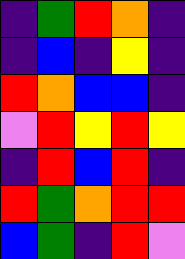[["indigo", "green", "red", "orange", "indigo"], ["indigo", "blue", "indigo", "yellow", "indigo"], ["red", "orange", "blue", "blue", "indigo"], ["violet", "red", "yellow", "red", "yellow"], ["indigo", "red", "blue", "red", "indigo"], ["red", "green", "orange", "red", "red"], ["blue", "green", "indigo", "red", "violet"]]